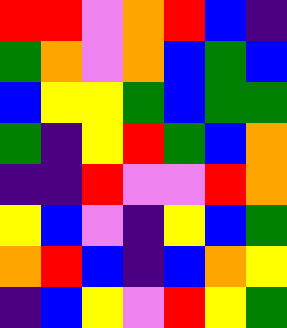[["red", "red", "violet", "orange", "red", "blue", "indigo"], ["green", "orange", "violet", "orange", "blue", "green", "blue"], ["blue", "yellow", "yellow", "green", "blue", "green", "green"], ["green", "indigo", "yellow", "red", "green", "blue", "orange"], ["indigo", "indigo", "red", "violet", "violet", "red", "orange"], ["yellow", "blue", "violet", "indigo", "yellow", "blue", "green"], ["orange", "red", "blue", "indigo", "blue", "orange", "yellow"], ["indigo", "blue", "yellow", "violet", "red", "yellow", "green"]]